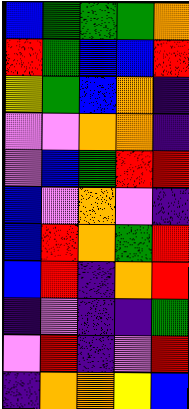[["blue", "green", "green", "green", "orange"], ["red", "green", "blue", "blue", "red"], ["yellow", "green", "blue", "orange", "indigo"], ["violet", "violet", "orange", "orange", "indigo"], ["violet", "blue", "green", "red", "red"], ["blue", "violet", "orange", "violet", "indigo"], ["blue", "red", "orange", "green", "red"], ["blue", "red", "indigo", "orange", "red"], ["indigo", "violet", "indigo", "indigo", "green"], ["violet", "red", "indigo", "violet", "red"], ["indigo", "orange", "orange", "yellow", "blue"]]